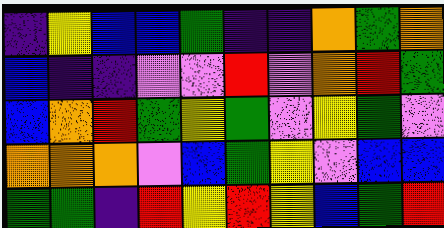[["indigo", "yellow", "blue", "blue", "green", "indigo", "indigo", "orange", "green", "orange"], ["blue", "indigo", "indigo", "violet", "violet", "red", "violet", "orange", "red", "green"], ["blue", "orange", "red", "green", "yellow", "green", "violet", "yellow", "green", "violet"], ["orange", "orange", "orange", "violet", "blue", "green", "yellow", "violet", "blue", "blue"], ["green", "green", "indigo", "red", "yellow", "red", "yellow", "blue", "green", "red"]]